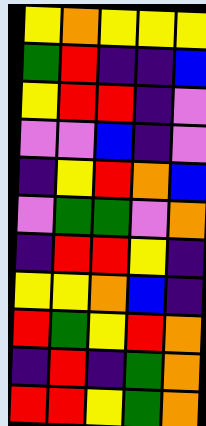[["yellow", "orange", "yellow", "yellow", "yellow"], ["green", "red", "indigo", "indigo", "blue"], ["yellow", "red", "red", "indigo", "violet"], ["violet", "violet", "blue", "indigo", "violet"], ["indigo", "yellow", "red", "orange", "blue"], ["violet", "green", "green", "violet", "orange"], ["indigo", "red", "red", "yellow", "indigo"], ["yellow", "yellow", "orange", "blue", "indigo"], ["red", "green", "yellow", "red", "orange"], ["indigo", "red", "indigo", "green", "orange"], ["red", "red", "yellow", "green", "orange"]]